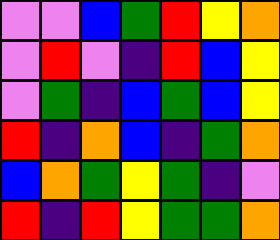[["violet", "violet", "blue", "green", "red", "yellow", "orange"], ["violet", "red", "violet", "indigo", "red", "blue", "yellow"], ["violet", "green", "indigo", "blue", "green", "blue", "yellow"], ["red", "indigo", "orange", "blue", "indigo", "green", "orange"], ["blue", "orange", "green", "yellow", "green", "indigo", "violet"], ["red", "indigo", "red", "yellow", "green", "green", "orange"]]